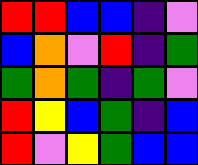[["red", "red", "blue", "blue", "indigo", "violet"], ["blue", "orange", "violet", "red", "indigo", "green"], ["green", "orange", "green", "indigo", "green", "violet"], ["red", "yellow", "blue", "green", "indigo", "blue"], ["red", "violet", "yellow", "green", "blue", "blue"]]